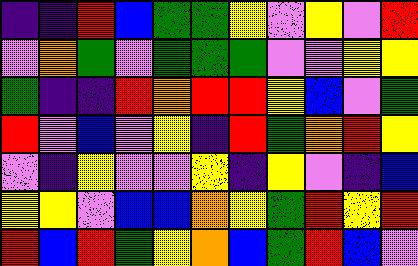[["indigo", "indigo", "red", "blue", "green", "green", "yellow", "violet", "yellow", "violet", "red"], ["violet", "orange", "green", "violet", "green", "green", "green", "violet", "violet", "yellow", "yellow"], ["green", "indigo", "indigo", "red", "orange", "red", "red", "yellow", "blue", "violet", "green"], ["red", "violet", "blue", "violet", "yellow", "indigo", "red", "green", "orange", "red", "yellow"], ["violet", "indigo", "yellow", "violet", "violet", "yellow", "indigo", "yellow", "violet", "indigo", "blue"], ["yellow", "yellow", "violet", "blue", "blue", "orange", "yellow", "green", "red", "yellow", "red"], ["red", "blue", "red", "green", "yellow", "orange", "blue", "green", "red", "blue", "violet"]]